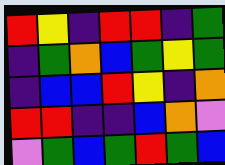[["red", "yellow", "indigo", "red", "red", "indigo", "green"], ["indigo", "green", "orange", "blue", "green", "yellow", "green"], ["indigo", "blue", "blue", "red", "yellow", "indigo", "orange"], ["red", "red", "indigo", "indigo", "blue", "orange", "violet"], ["violet", "green", "blue", "green", "red", "green", "blue"]]